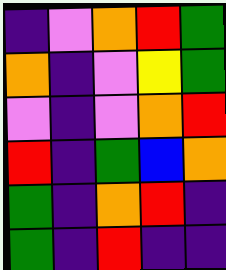[["indigo", "violet", "orange", "red", "green"], ["orange", "indigo", "violet", "yellow", "green"], ["violet", "indigo", "violet", "orange", "red"], ["red", "indigo", "green", "blue", "orange"], ["green", "indigo", "orange", "red", "indigo"], ["green", "indigo", "red", "indigo", "indigo"]]